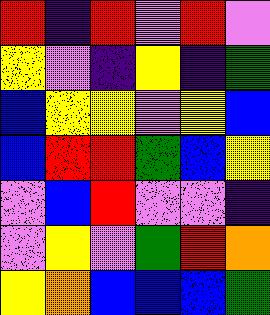[["red", "indigo", "red", "violet", "red", "violet"], ["yellow", "violet", "indigo", "yellow", "indigo", "green"], ["blue", "yellow", "yellow", "violet", "yellow", "blue"], ["blue", "red", "red", "green", "blue", "yellow"], ["violet", "blue", "red", "violet", "violet", "indigo"], ["violet", "yellow", "violet", "green", "red", "orange"], ["yellow", "orange", "blue", "blue", "blue", "green"]]